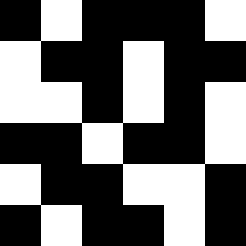[["black", "white", "black", "black", "black", "white"], ["white", "black", "black", "white", "black", "black"], ["white", "white", "black", "white", "black", "white"], ["black", "black", "white", "black", "black", "white"], ["white", "black", "black", "white", "white", "black"], ["black", "white", "black", "black", "white", "black"]]